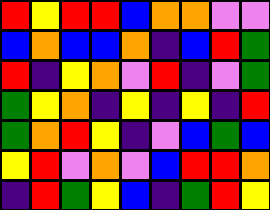[["red", "yellow", "red", "red", "blue", "orange", "orange", "violet", "violet"], ["blue", "orange", "blue", "blue", "orange", "indigo", "blue", "red", "green"], ["red", "indigo", "yellow", "orange", "violet", "red", "indigo", "violet", "green"], ["green", "yellow", "orange", "indigo", "yellow", "indigo", "yellow", "indigo", "red"], ["green", "orange", "red", "yellow", "indigo", "violet", "blue", "green", "blue"], ["yellow", "red", "violet", "orange", "violet", "blue", "red", "red", "orange"], ["indigo", "red", "green", "yellow", "blue", "indigo", "green", "red", "yellow"]]